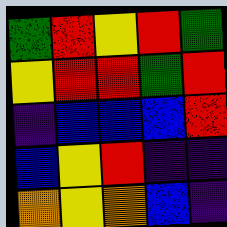[["green", "red", "yellow", "red", "green"], ["yellow", "red", "red", "green", "red"], ["indigo", "blue", "blue", "blue", "red"], ["blue", "yellow", "red", "indigo", "indigo"], ["orange", "yellow", "orange", "blue", "indigo"]]